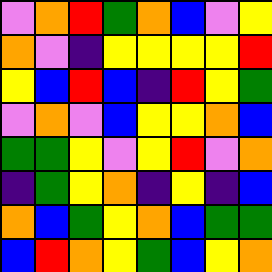[["violet", "orange", "red", "green", "orange", "blue", "violet", "yellow"], ["orange", "violet", "indigo", "yellow", "yellow", "yellow", "yellow", "red"], ["yellow", "blue", "red", "blue", "indigo", "red", "yellow", "green"], ["violet", "orange", "violet", "blue", "yellow", "yellow", "orange", "blue"], ["green", "green", "yellow", "violet", "yellow", "red", "violet", "orange"], ["indigo", "green", "yellow", "orange", "indigo", "yellow", "indigo", "blue"], ["orange", "blue", "green", "yellow", "orange", "blue", "green", "green"], ["blue", "red", "orange", "yellow", "green", "blue", "yellow", "orange"]]